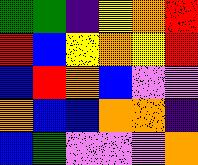[["green", "green", "indigo", "yellow", "orange", "red"], ["red", "blue", "yellow", "orange", "yellow", "red"], ["blue", "red", "orange", "blue", "violet", "violet"], ["orange", "blue", "blue", "orange", "orange", "indigo"], ["blue", "green", "violet", "violet", "violet", "orange"]]